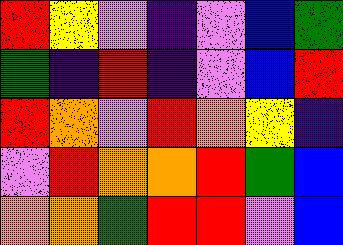[["red", "yellow", "violet", "indigo", "violet", "blue", "green"], ["green", "indigo", "red", "indigo", "violet", "blue", "red"], ["red", "orange", "violet", "red", "orange", "yellow", "indigo"], ["violet", "red", "orange", "orange", "red", "green", "blue"], ["orange", "orange", "green", "red", "red", "violet", "blue"]]